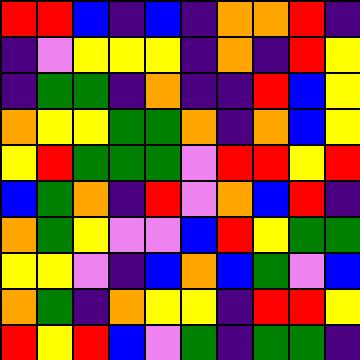[["red", "red", "blue", "indigo", "blue", "indigo", "orange", "orange", "red", "indigo"], ["indigo", "violet", "yellow", "yellow", "yellow", "indigo", "orange", "indigo", "red", "yellow"], ["indigo", "green", "green", "indigo", "orange", "indigo", "indigo", "red", "blue", "yellow"], ["orange", "yellow", "yellow", "green", "green", "orange", "indigo", "orange", "blue", "yellow"], ["yellow", "red", "green", "green", "green", "violet", "red", "red", "yellow", "red"], ["blue", "green", "orange", "indigo", "red", "violet", "orange", "blue", "red", "indigo"], ["orange", "green", "yellow", "violet", "violet", "blue", "red", "yellow", "green", "green"], ["yellow", "yellow", "violet", "indigo", "blue", "orange", "blue", "green", "violet", "blue"], ["orange", "green", "indigo", "orange", "yellow", "yellow", "indigo", "red", "red", "yellow"], ["red", "yellow", "red", "blue", "violet", "green", "indigo", "green", "green", "indigo"]]